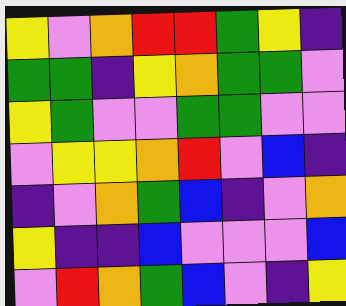[["yellow", "violet", "orange", "red", "red", "green", "yellow", "indigo"], ["green", "green", "indigo", "yellow", "orange", "green", "green", "violet"], ["yellow", "green", "violet", "violet", "green", "green", "violet", "violet"], ["violet", "yellow", "yellow", "orange", "red", "violet", "blue", "indigo"], ["indigo", "violet", "orange", "green", "blue", "indigo", "violet", "orange"], ["yellow", "indigo", "indigo", "blue", "violet", "violet", "violet", "blue"], ["violet", "red", "orange", "green", "blue", "violet", "indigo", "yellow"]]